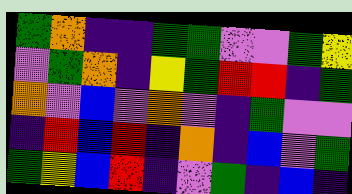[["green", "orange", "indigo", "indigo", "green", "green", "violet", "violet", "green", "yellow"], ["violet", "green", "orange", "indigo", "yellow", "green", "red", "red", "indigo", "green"], ["orange", "violet", "blue", "violet", "orange", "violet", "indigo", "green", "violet", "violet"], ["indigo", "red", "blue", "red", "indigo", "orange", "indigo", "blue", "violet", "green"], ["green", "yellow", "blue", "red", "indigo", "violet", "green", "indigo", "blue", "indigo"]]